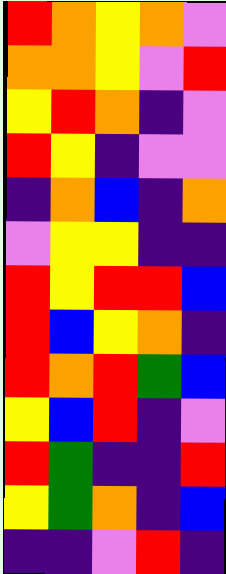[["red", "orange", "yellow", "orange", "violet"], ["orange", "orange", "yellow", "violet", "red"], ["yellow", "red", "orange", "indigo", "violet"], ["red", "yellow", "indigo", "violet", "violet"], ["indigo", "orange", "blue", "indigo", "orange"], ["violet", "yellow", "yellow", "indigo", "indigo"], ["red", "yellow", "red", "red", "blue"], ["red", "blue", "yellow", "orange", "indigo"], ["red", "orange", "red", "green", "blue"], ["yellow", "blue", "red", "indigo", "violet"], ["red", "green", "indigo", "indigo", "red"], ["yellow", "green", "orange", "indigo", "blue"], ["indigo", "indigo", "violet", "red", "indigo"]]